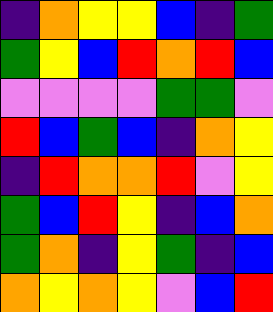[["indigo", "orange", "yellow", "yellow", "blue", "indigo", "green"], ["green", "yellow", "blue", "red", "orange", "red", "blue"], ["violet", "violet", "violet", "violet", "green", "green", "violet"], ["red", "blue", "green", "blue", "indigo", "orange", "yellow"], ["indigo", "red", "orange", "orange", "red", "violet", "yellow"], ["green", "blue", "red", "yellow", "indigo", "blue", "orange"], ["green", "orange", "indigo", "yellow", "green", "indigo", "blue"], ["orange", "yellow", "orange", "yellow", "violet", "blue", "red"]]